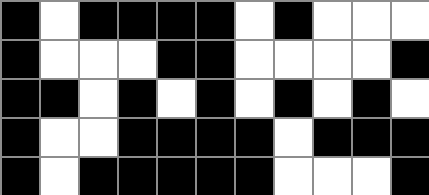[["black", "white", "black", "black", "black", "black", "white", "black", "white", "white", "white"], ["black", "white", "white", "white", "black", "black", "white", "white", "white", "white", "black"], ["black", "black", "white", "black", "white", "black", "white", "black", "white", "black", "white"], ["black", "white", "white", "black", "black", "black", "black", "white", "black", "black", "black"], ["black", "white", "black", "black", "black", "black", "black", "white", "white", "white", "black"]]